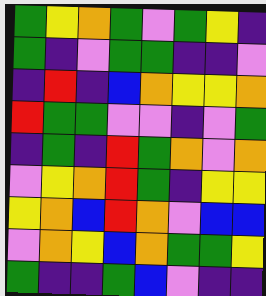[["green", "yellow", "orange", "green", "violet", "green", "yellow", "indigo"], ["green", "indigo", "violet", "green", "green", "indigo", "indigo", "violet"], ["indigo", "red", "indigo", "blue", "orange", "yellow", "yellow", "orange"], ["red", "green", "green", "violet", "violet", "indigo", "violet", "green"], ["indigo", "green", "indigo", "red", "green", "orange", "violet", "orange"], ["violet", "yellow", "orange", "red", "green", "indigo", "yellow", "yellow"], ["yellow", "orange", "blue", "red", "orange", "violet", "blue", "blue"], ["violet", "orange", "yellow", "blue", "orange", "green", "green", "yellow"], ["green", "indigo", "indigo", "green", "blue", "violet", "indigo", "indigo"]]